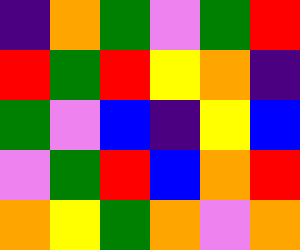[["indigo", "orange", "green", "violet", "green", "red"], ["red", "green", "red", "yellow", "orange", "indigo"], ["green", "violet", "blue", "indigo", "yellow", "blue"], ["violet", "green", "red", "blue", "orange", "red"], ["orange", "yellow", "green", "orange", "violet", "orange"]]